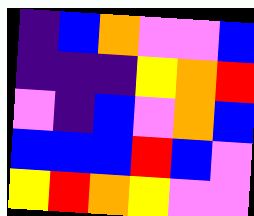[["indigo", "blue", "orange", "violet", "violet", "blue"], ["indigo", "indigo", "indigo", "yellow", "orange", "red"], ["violet", "indigo", "blue", "violet", "orange", "blue"], ["blue", "blue", "blue", "red", "blue", "violet"], ["yellow", "red", "orange", "yellow", "violet", "violet"]]